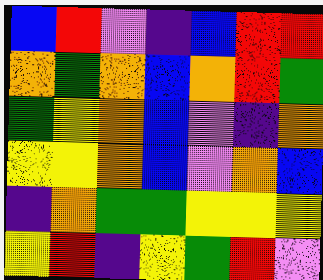[["blue", "red", "violet", "indigo", "blue", "red", "red"], ["orange", "green", "orange", "blue", "orange", "red", "green"], ["green", "yellow", "orange", "blue", "violet", "indigo", "orange"], ["yellow", "yellow", "orange", "blue", "violet", "orange", "blue"], ["indigo", "orange", "green", "green", "yellow", "yellow", "yellow"], ["yellow", "red", "indigo", "yellow", "green", "red", "violet"]]